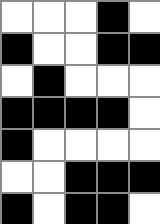[["white", "white", "white", "black", "white"], ["black", "white", "white", "black", "black"], ["white", "black", "white", "white", "white"], ["black", "black", "black", "black", "white"], ["black", "white", "white", "white", "white"], ["white", "white", "black", "black", "black"], ["black", "white", "black", "black", "white"]]